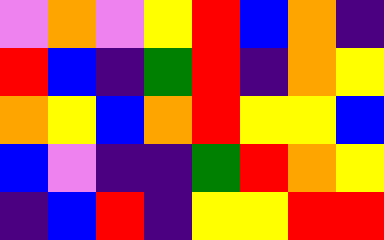[["violet", "orange", "violet", "yellow", "red", "blue", "orange", "indigo"], ["red", "blue", "indigo", "green", "red", "indigo", "orange", "yellow"], ["orange", "yellow", "blue", "orange", "red", "yellow", "yellow", "blue"], ["blue", "violet", "indigo", "indigo", "green", "red", "orange", "yellow"], ["indigo", "blue", "red", "indigo", "yellow", "yellow", "red", "red"]]